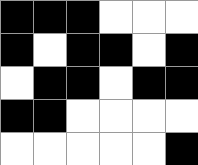[["black", "black", "black", "white", "white", "white"], ["black", "white", "black", "black", "white", "black"], ["white", "black", "black", "white", "black", "black"], ["black", "black", "white", "white", "white", "white"], ["white", "white", "white", "white", "white", "black"]]